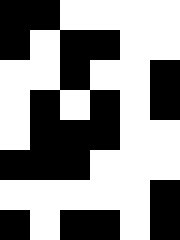[["black", "black", "white", "white", "white", "white"], ["black", "white", "black", "black", "white", "white"], ["white", "white", "black", "white", "white", "black"], ["white", "black", "white", "black", "white", "black"], ["white", "black", "black", "black", "white", "white"], ["black", "black", "black", "white", "white", "white"], ["white", "white", "white", "white", "white", "black"], ["black", "white", "black", "black", "white", "black"]]